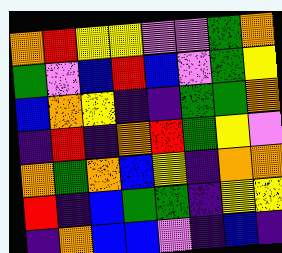[["orange", "red", "yellow", "yellow", "violet", "violet", "green", "orange"], ["green", "violet", "blue", "red", "blue", "violet", "green", "yellow"], ["blue", "orange", "yellow", "indigo", "indigo", "green", "green", "orange"], ["indigo", "red", "indigo", "orange", "red", "green", "yellow", "violet"], ["orange", "green", "orange", "blue", "yellow", "indigo", "orange", "orange"], ["red", "indigo", "blue", "green", "green", "indigo", "yellow", "yellow"], ["indigo", "orange", "blue", "blue", "violet", "indigo", "blue", "indigo"]]